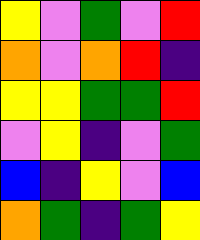[["yellow", "violet", "green", "violet", "red"], ["orange", "violet", "orange", "red", "indigo"], ["yellow", "yellow", "green", "green", "red"], ["violet", "yellow", "indigo", "violet", "green"], ["blue", "indigo", "yellow", "violet", "blue"], ["orange", "green", "indigo", "green", "yellow"]]